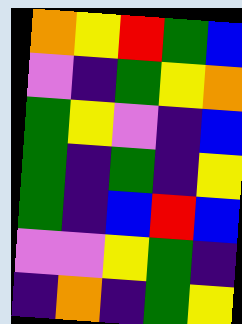[["orange", "yellow", "red", "green", "blue"], ["violet", "indigo", "green", "yellow", "orange"], ["green", "yellow", "violet", "indigo", "blue"], ["green", "indigo", "green", "indigo", "yellow"], ["green", "indigo", "blue", "red", "blue"], ["violet", "violet", "yellow", "green", "indigo"], ["indigo", "orange", "indigo", "green", "yellow"]]